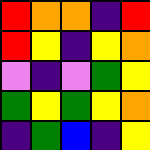[["red", "orange", "orange", "indigo", "red"], ["red", "yellow", "indigo", "yellow", "orange"], ["violet", "indigo", "violet", "green", "yellow"], ["green", "yellow", "green", "yellow", "orange"], ["indigo", "green", "blue", "indigo", "yellow"]]